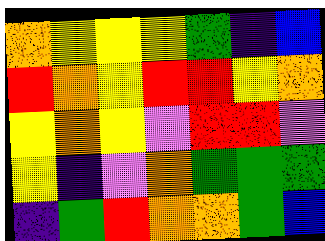[["orange", "yellow", "yellow", "yellow", "green", "indigo", "blue"], ["red", "orange", "yellow", "red", "red", "yellow", "orange"], ["yellow", "orange", "yellow", "violet", "red", "red", "violet"], ["yellow", "indigo", "violet", "orange", "green", "green", "green"], ["indigo", "green", "red", "orange", "orange", "green", "blue"]]